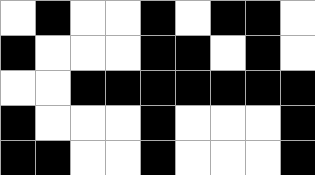[["white", "black", "white", "white", "black", "white", "black", "black", "white"], ["black", "white", "white", "white", "black", "black", "white", "black", "white"], ["white", "white", "black", "black", "black", "black", "black", "black", "black"], ["black", "white", "white", "white", "black", "white", "white", "white", "black"], ["black", "black", "white", "white", "black", "white", "white", "white", "black"]]